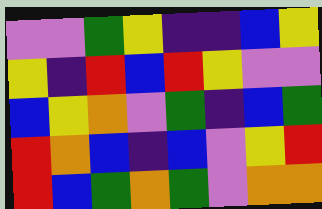[["violet", "violet", "green", "yellow", "indigo", "indigo", "blue", "yellow"], ["yellow", "indigo", "red", "blue", "red", "yellow", "violet", "violet"], ["blue", "yellow", "orange", "violet", "green", "indigo", "blue", "green"], ["red", "orange", "blue", "indigo", "blue", "violet", "yellow", "red"], ["red", "blue", "green", "orange", "green", "violet", "orange", "orange"]]